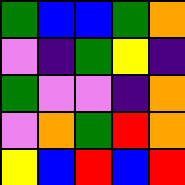[["green", "blue", "blue", "green", "orange"], ["violet", "indigo", "green", "yellow", "indigo"], ["green", "violet", "violet", "indigo", "orange"], ["violet", "orange", "green", "red", "orange"], ["yellow", "blue", "red", "blue", "red"]]